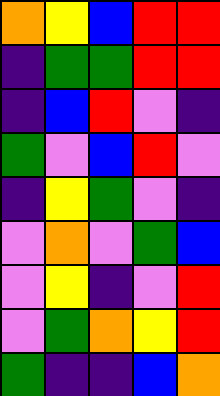[["orange", "yellow", "blue", "red", "red"], ["indigo", "green", "green", "red", "red"], ["indigo", "blue", "red", "violet", "indigo"], ["green", "violet", "blue", "red", "violet"], ["indigo", "yellow", "green", "violet", "indigo"], ["violet", "orange", "violet", "green", "blue"], ["violet", "yellow", "indigo", "violet", "red"], ["violet", "green", "orange", "yellow", "red"], ["green", "indigo", "indigo", "blue", "orange"]]